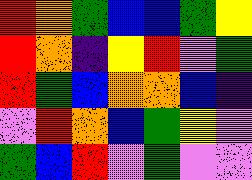[["red", "orange", "green", "blue", "blue", "green", "yellow"], ["red", "orange", "indigo", "yellow", "red", "violet", "green"], ["red", "green", "blue", "orange", "orange", "blue", "indigo"], ["violet", "red", "orange", "blue", "green", "yellow", "violet"], ["green", "blue", "red", "violet", "green", "violet", "violet"]]